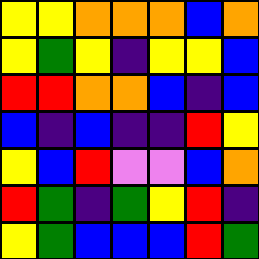[["yellow", "yellow", "orange", "orange", "orange", "blue", "orange"], ["yellow", "green", "yellow", "indigo", "yellow", "yellow", "blue"], ["red", "red", "orange", "orange", "blue", "indigo", "blue"], ["blue", "indigo", "blue", "indigo", "indigo", "red", "yellow"], ["yellow", "blue", "red", "violet", "violet", "blue", "orange"], ["red", "green", "indigo", "green", "yellow", "red", "indigo"], ["yellow", "green", "blue", "blue", "blue", "red", "green"]]